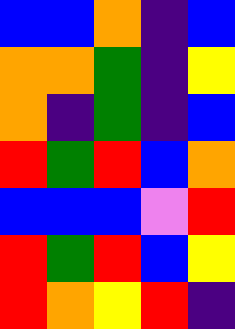[["blue", "blue", "orange", "indigo", "blue"], ["orange", "orange", "green", "indigo", "yellow"], ["orange", "indigo", "green", "indigo", "blue"], ["red", "green", "red", "blue", "orange"], ["blue", "blue", "blue", "violet", "red"], ["red", "green", "red", "blue", "yellow"], ["red", "orange", "yellow", "red", "indigo"]]